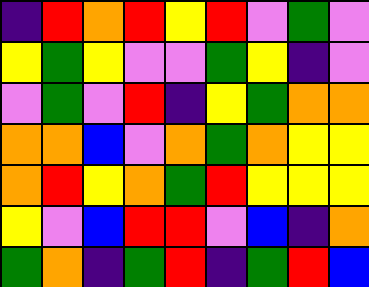[["indigo", "red", "orange", "red", "yellow", "red", "violet", "green", "violet"], ["yellow", "green", "yellow", "violet", "violet", "green", "yellow", "indigo", "violet"], ["violet", "green", "violet", "red", "indigo", "yellow", "green", "orange", "orange"], ["orange", "orange", "blue", "violet", "orange", "green", "orange", "yellow", "yellow"], ["orange", "red", "yellow", "orange", "green", "red", "yellow", "yellow", "yellow"], ["yellow", "violet", "blue", "red", "red", "violet", "blue", "indigo", "orange"], ["green", "orange", "indigo", "green", "red", "indigo", "green", "red", "blue"]]